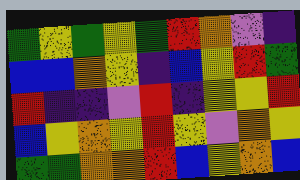[["green", "yellow", "green", "yellow", "green", "red", "orange", "violet", "indigo"], ["blue", "blue", "orange", "yellow", "indigo", "blue", "yellow", "red", "green"], ["red", "indigo", "indigo", "violet", "red", "indigo", "yellow", "yellow", "red"], ["blue", "yellow", "orange", "yellow", "red", "yellow", "violet", "orange", "yellow"], ["green", "green", "orange", "orange", "red", "blue", "yellow", "orange", "blue"]]